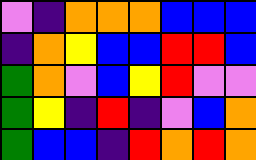[["violet", "indigo", "orange", "orange", "orange", "blue", "blue", "blue"], ["indigo", "orange", "yellow", "blue", "blue", "red", "red", "blue"], ["green", "orange", "violet", "blue", "yellow", "red", "violet", "violet"], ["green", "yellow", "indigo", "red", "indigo", "violet", "blue", "orange"], ["green", "blue", "blue", "indigo", "red", "orange", "red", "orange"]]